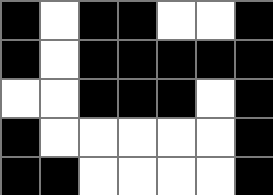[["black", "white", "black", "black", "white", "white", "black"], ["black", "white", "black", "black", "black", "black", "black"], ["white", "white", "black", "black", "black", "white", "black"], ["black", "white", "white", "white", "white", "white", "black"], ["black", "black", "white", "white", "white", "white", "black"]]